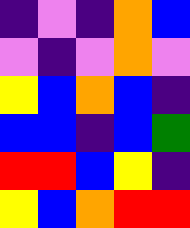[["indigo", "violet", "indigo", "orange", "blue"], ["violet", "indigo", "violet", "orange", "violet"], ["yellow", "blue", "orange", "blue", "indigo"], ["blue", "blue", "indigo", "blue", "green"], ["red", "red", "blue", "yellow", "indigo"], ["yellow", "blue", "orange", "red", "red"]]